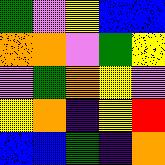[["green", "violet", "yellow", "blue", "blue"], ["orange", "orange", "violet", "green", "yellow"], ["violet", "green", "orange", "yellow", "violet"], ["yellow", "orange", "indigo", "yellow", "red"], ["blue", "blue", "green", "indigo", "orange"]]